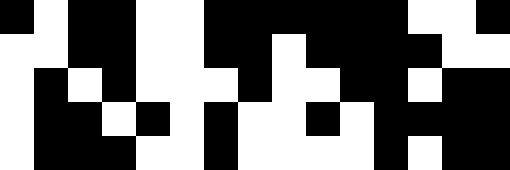[["black", "white", "black", "black", "white", "white", "black", "black", "black", "black", "black", "black", "white", "white", "black"], ["white", "white", "black", "black", "white", "white", "black", "black", "white", "black", "black", "black", "black", "white", "white"], ["white", "black", "white", "black", "white", "white", "white", "black", "white", "white", "black", "black", "white", "black", "black"], ["white", "black", "black", "white", "black", "white", "black", "white", "white", "black", "white", "black", "black", "black", "black"], ["white", "black", "black", "black", "white", "white", "black", "white", "white", "white", "white", "black", "white", "black", "black"]]